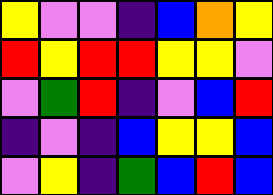[["yellow", "violet", "violet", "indigo", "blue", "orange", "yellow"], ["red", "yellow", "red", "red", "yellow", "yellow", "violet"], ["violet", "green", "red", "indigo", "violet", "blue", "red"], ["indigo", "violet", "indigo", "blue", "yellow", "yellow", "blue"], ["violet", "yellow", "indigo", "green", "blue", "red", "blue"]]